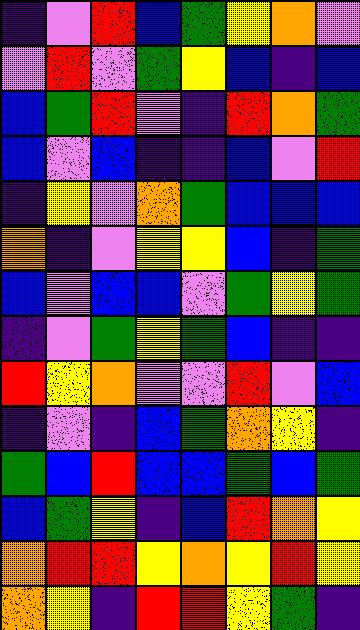[["indigo", "violet", "red", "blue", "green", "yellow", "orange", "violet"], ["violet", "red", "violet", "green", "yellow", "blue", "indigo", "blue"], ["blue", "green", "red", "violet", "indigo", "red", "orange", "green"], ["blue", "violet", "blue", "indigo", "indigo", "blue", "violet", "red"], ["indigo", "yellow", "violet", "orange", "green", "blue", "blue", "blue"], ["orange", "indigo", "violet", "yellow", "yellow", "blue", "indigo", "green"], ["blue", "violet", "blue", "blue", "violet", "green", "yellow", "green"], ["indigo", "violet", "green", "yellow", "green", "blue", "indigo", "indigo"], ["red", "yellow", "orange", "violet", "violet", "red", "violet", "blue"], ["indigo", "violet", "indigo", "blue", "green", "orange", "yellow", "indigo"], ["green", "blue", "red", "blue", "blue", "green", "blue", "green"], ["blue", "green", "yellow", "indigo", "blue", "red", "orange", "yellow"], ["orange", "red", "red", "yellow", "orange", "yellow", "red", "yellow"], ["orange", "yellow", "indigo", "red", "red", "yellow", "green", "indigo"]]